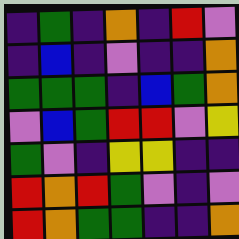[["indigo", "green", "indigo", "orange", "indigo", "red", "violet"], ["indigo", "blue", "indigo", "violet", "indigo", "indigo", "orange"], ["green", "green", "green", "indigo", "blue", "green", "orange"], ["violet", "blue", "green", "red", "red", "violet", "yellow"], ["green", "violet", "indigo", "yellow", "yellow", "indigo", "indigo"], ["red", "orange", "red", "green", "violet", "indigo", "violet"], ["red", "orange", "green", "green", "indigo", "indigo", "orange"]]